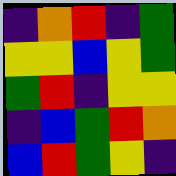[["indigo", "orange", "red", "indigo", "green"], ["yellow", "yellow", "blue", "yellow", "green"], ["green", "red", "indigo", "yellow", "yellow"], ["indigo", "blue", "green", "red", "orange"], ["blue", "red", "green", "yellow", "indigo"]]